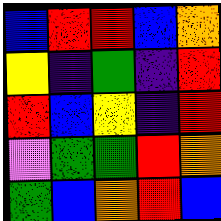[["blue", "red", "red", "blue", "orange"], ["yellow", "indigo", "green", "indigo", "red"], ["red", "blue", "yellow", "indigo", "red"], ["violet", "green", "green", "red", "orange"], ["green", "blue", "orange", "red", "blue"]]